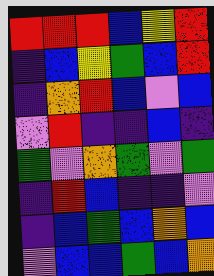[["red", "red", "red", "blue", "yellow", "red"], ["indigo", "blue", "yellow", "green", "blue", "red"], ["indigo", "orange", "red", "blue", "violet", "blue"], ["violet", "red", "indigo", "indigo", "blue", "indigo"], ["green", "violet", "orange", "green", "violet", "green"], ["indigo", "red", "blue", "indigo", "indigo", "violet"], ["indigo", "blue", "green", "blue", "orange", "blue"], ["violet", "blue", "blue", "green", "blue", "orange"]]